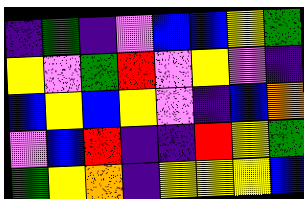[["indigo", "green", "indigo", "violet", "blue", "blue", "yellow", "green"], ["yellow", "violet", "green", "red", "violet", "yellow", "violet", "indigo"], ["blue", "yellow", "blue", "yellow", "violet", "indigo", "blue", "orange"], ["violet", "blue", "red", "indigo", "indigo", "red", "yellow", "green"], ["green", "yellow", "orange", "indigo", "yellow", "yellow", "yellow", "blue"]]